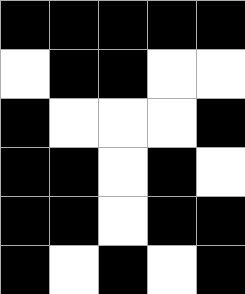[["black", "black", "black", "black", "black"], ["white", "black", "black", "white", "white"], ["black", "white", "white", "white", "black"], ["black", "black", "white", "black", "white"], ["black", "black", "white", "black", "black"], ["black", "white", "black", "white", "black"]]